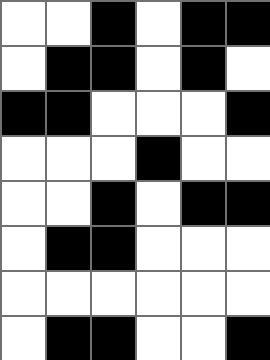[["white", "white", "black", "white", "black", "black"], ["white", "black", "black", "white", "black", "white"], ["black", "black", "white", "white", "white", "black"], ["white", "white", "white", "black", "white", "white"], ["white", "white", "black", "white", "black", "black"], ["white", "black", "black", "white", "white", "white"], ["white", "white", "white", "white", "white", "white"], ["white", "black", "black", "white", "white", "black"]]